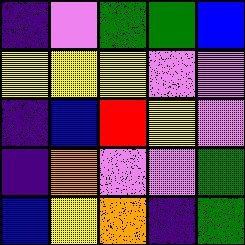[["indigo", "violet", "green", "green", "blue"], ["yellow", "yellow", "yellow", "violet", "violet"], ["indigo", "blue", "red", "yellow", "violet"], ["indigo", "orange", "violet", "violet", "green"], ["blue", "yellow", "orange", "indigo", "green"]]